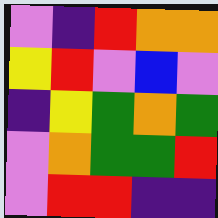[["violet", "indigo", "red", "orange", "orange"], ["yellow", "red", "violet", "blue", "violet"], ["indigo", "yellow", "green", "orange", "green"], ["violet", "orange", "green", "green", "red"], ["violet", "red", "red", "indigo", "indigo"]]